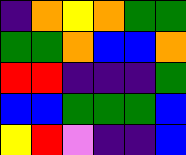[["indigo", "orange", "yellow", "orange", "green", "green"], ["green", "green", "orange", "blue", "blue", "orange"], ["red", "red", "indigo", "indigo", "indigo", "green"], ["blue", "blue", "green", "green", "green", "blue"], ["yellow", "red", "violet", "indigo", "indigo", "blue"]]